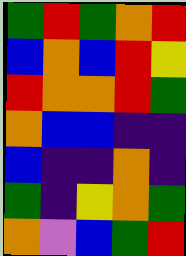[["green", "red", "green", "orange", "red"], ["blue", "orange", "blue", "red", "yellow"], ["red", "orange", "orange", "red", "green"], ["orange", "blue", "blue", "indigo", "indigo"], ["blue", "indigo", "indigo", "orange", "indigo"], ["green", "indigo", "yellow", "orange", "green"], ["orange", "violet", "blue", "green", "red"]]